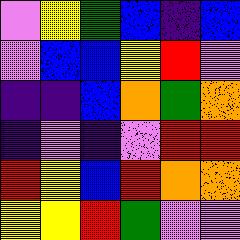[["violet", "yellow", "green", "blue", "indigo", "blue"], ["violet", "blue", "blue", "yellow", "red", "violet"], ["indigo", "indigo", "blue", "orange", "green", "orange"], ["indigo", "violet", "indigo", "violet", "red", "red"], ["red", "yellow", "blue", "red", "orange", "orange"], ["yellow", "yellow", "red", "green", "violet", "violet"]]